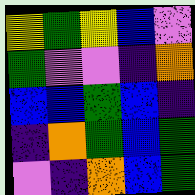[["yellow", "green", "yellow", "blue", "violet"], ["green", "violet", "violet", "indigo", "orange"], ["blue", "blue", "green", "blue", "indigo"], ["indigo", "orange", "green", "blue", "green"], ["violet", "indigo", "orange", "blue", "green"]]